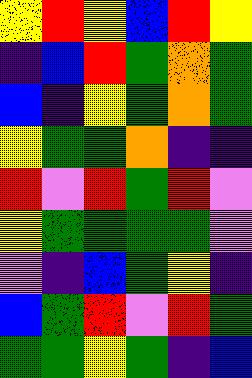[["yellow", "red", "yellow", "blue", "red", "yellow"], ["indigo", "blue", "red", "green", "orange", "green"], ["blue", "indigo", "yellow", "green", "orange", "green"], ["yellow", "green", "green", "orange", "indigo", "indigo"], ["red", "violet", "red", "green", "red", "violet"], ["yellow", "green", "green", "green", "green", "violet"], ["violet", "indigo", "blue", "green", "yellow", "indigo"], ["blue", "green", "red", "violet", "red", "green"], ["green", "green", "yellow", "green", "indigo", "blue"]]